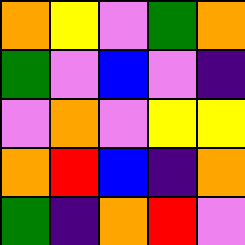[["orange", "yellow", "violet", "green", "orange"], ["green", "violet", "blue", "violet", "indigo"], ["violet", "orange", "violet", "yellow", "yellow"], ["orange", "red", "blue", "indigo", "orange"], ["green", "indigo", "orange", "red", "violet"]]